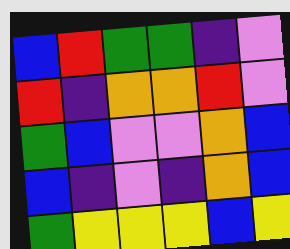[["blue", "red", "green", "green", "indigo", "violet"], ["red", "indigo", "orange", "orange", "red", "violet"], ["green", "blue", "violet", "violet", "orange", "blue"], ["blue", "indigo", "violet", "indigo", "orange", "blue"], ["green", "yellow", "yellow", "yellow", "blue", "yellow"]]